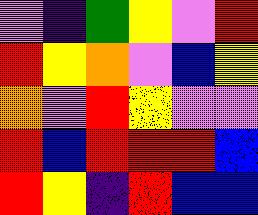[["violet", "indigo", "green", "yellow", "violet", "red"], ["red", "yellow", "orange", "violet", "blue", "yellow"], ["orange", "violet", "red", "yellow", "violet", "violet"], ["red", "blue", "red", "red", "red", "blue"], ["red", "yellow", "indigo", "red", "blue", "blue"]]